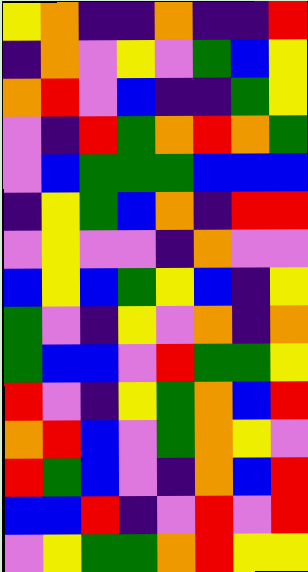[["yellow", "orange", "indigo", "indigo", "orange", "indigo", "indigo", "red"], ["indigo", "orange", "violet", "yellow", "violet", "green", "blue", "yellow"], ["orange", "red", "violet", "blue", "indigo", "indigo", "green", "yellow"], ["violet", "indigo", "red", "green", "orange", "red", "orange", "green"], ["violet", "blue", "green", "green", "green", "blue", "blue", "blue"], ["indigo", "yellow", "green", "blue", "orange", "indigo", "red", "red"], ["violet", "yellow", "violet", "violet", "indigo", "orange", "violet", "violet"], ["blue", "yellow", "blue", "green", "yellow", "blue", "indigo", "yellow"], ["green", "violet", "indigo", "yellow", "violet", "orange", "indigo", "orange"], ["green", "blue", "blue", "violet", "red", "green", "green", "yellow"], ["red", "violet", "indigo", "yellow", "green", "orange", "blue", "red"], ["orange", "red", "blue", "violet", "green", "orange", "yellow", "violet"], ["red", "green", "blue", "violet", "indigo", "orange", "blue", "red"], ["blue", "blue", "red", "indigo", "violet", "red", "violet", "red"], ["violet", "yellow", "green", "green", "orange", "red", "yellow", "yellow"]]